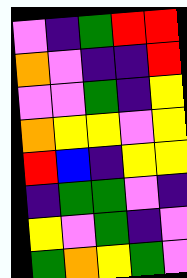[["violet", "indigo", "green", "red", "red"], ["orange", "violet", "indigo", "indigo", "red"], ["violet", "violet", "green", "indigo", "yellow"], ["orange", "yellow", "yellow", "violet", "yellow"], ["red", "blue", "indigo", "yellow", "yellow"], ["indigo", "green", "green", "violet", "indigo"], ["yellow", "violet", "green", "indigo", "violet"], ["green", "orange", "yellow", "green", "violet"]]